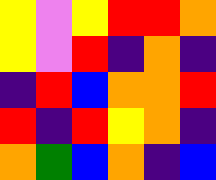[["yellow", "violet", "yellow", "red", "red", "orange"], ["yellow", "violet", "red", "indigo", "orange", "indigo"], ["indigo", "red", "blue", "orange", "orange", "red"], ["red", "indigo", "red", "yellow", "orange", "indigo"], ["orange", "green", "blue", "orange", "indigo", "blue"]]